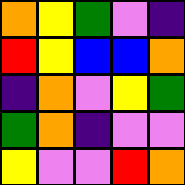[["orange", "yellow", "green", "violet", "indigo"], ["red", "yellow", "blue", "blue", "orange"], ["indigo", "orange", "violet", "yellow", "green"], ["green", "orange", "indigo", "violet", "violet"], ["yellow", "violet", "violet", "red", "orange"]]